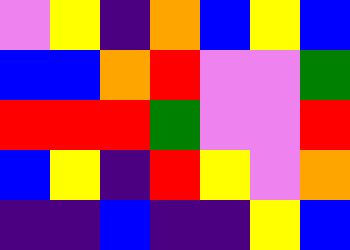[["violet", "yellow", "indigo", "orange", "blue", "yellow", "blue"], ["blue", "blue", "orange", "red", "violet", "violet", "green"], ["red", "red", "red", "green", "violet", "violet", "red"], ["blue", "yellow", "indigo", "red", "yellow", "violet", "orange"], ["indigo", "indigo", "blue", "indigo", "indigo", "yellow", "blue"]]